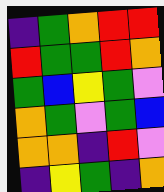[["indigo", "green", "orange", "red", "red"], ["red", "green", "green", "red", "orange"], ["green", "blue", "yellow", "green", "violet"], ["orange", "green", "violet", "green", "blue"], ["orange", "orange", "indigo", "red", "violet"], ["indigo", "yellow", "green", "indigo", "orange"]]